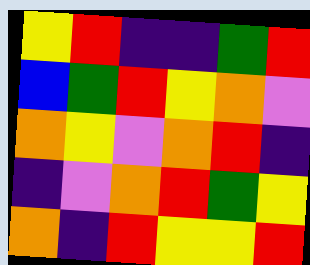[["yellow", "red", "indigo", "indigo", "green", "red"], ["blue", "green", "red", "yellow", "orange", "violet"], ["orange", "yellow", "violet", "orange", "red", "indigo"], ["indigo", "violet", "orange", "red", "green", "yellow"], ["orange", "indigo", "red", "yellow", "yellow", "red"]]